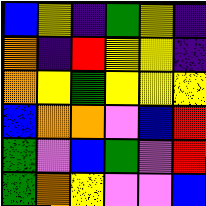[["blue", "yellow", "indigo", "green", "yellow", "indigo"], ["orange", "indigo", "red", "yellow", "yellow", "indigo"], ["orange", "yellow", "green", "yellow", "yellow", "yellow"], ["blue", "orange", "orange", "violet", "blue", "red"], ["green", "violet", "blue", "green", "violet", "red"], ["green", "orange", "yellow", "violet", "violet", "blue"]]